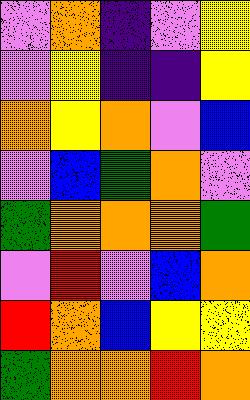[["violet", "orange", "indigo", "violet", "yellow"], ["violet", "yellow", "indigo", "indigo", "yellow"], ["orange", "yellow", "orange", "violet", "blue"], ["violet", "blue", "green", "orange", "violet"], ["green", "orange", "orange", "orange", "green"], ["violet", "red", "violet", "blue", "orange"], ["red", "orange", "blue", "yellow", "yellow"], ["green", "orange", "orange", "red", "orange"]]